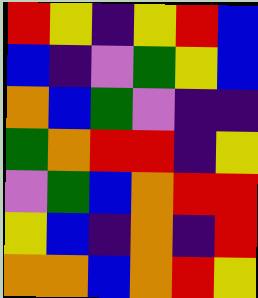[["red", "yellow", "indigo", "yellow", "red", "blue"], ["blue", "indigo", "violet", "green", "yellow", "blue"], ["orange", "blue", "green", "violet", "indigo", "indigo"], ["green", "orange", "red", "red", "indigo", "yellow"], ["violet", "green", "blue", "orange", "red", "red"], ["yellow", "blue", "indigo", "orange", "indigo", "red"], ["orange", "orange", "blue", "orange", "red", "yellow"]]